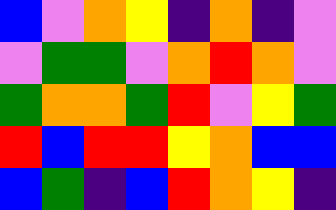[["blue", "violet", "orange", "yellow", "indigo", "orange", "indigo", "violet"], ["violet", "green", "green", "violet", "orange", "red", "orange", "violet"], ["green", "orange", "orange", "green", "red", "violet", "yellow", "green"], ["red", "blue", "red", "red", "yellow", "orange", "blue", "blue"], ["blue", "green", "indigo", "blue", "red", "orange", "yellow", "indigo"]]